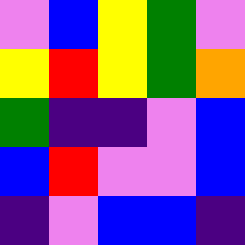[["violet", "blue", "yellow", "green", "violet"], ["yellow", "red", "yellow", "green", "orange"], ["green", "indigo", "indigo", "violet", "blue"], ["blue", "red", "violet", "violet", "blue"], ["indigo", "violet", "blue", "blue", "indigo"]]